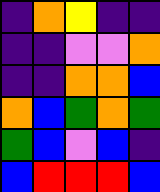[["indigo", "orange", "yellow", "indigo", "indigo"], ["indigo", "indigo", "violet", "violet", "orange"], ["indigo", "indigo", "orange", "orange", "blue"], ["orange", "blue", "green", "orange", "green"], ["green", "blue", "violet", "blue", "indigo"], ["blue", "red", "red", "red", "blue"]]